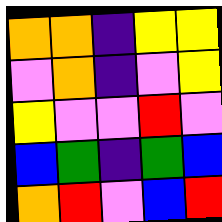[["orange", "orange", "indigo", "yellow", "yellow"], ["violet", "orange", "indigo", "violet", "yellow"], ["yellow", "violet", "violet", "red", "violet"], ["blue", "green", "indigo", "green", "blue"], ["orange", "red", "violet", "blue", "red"]]